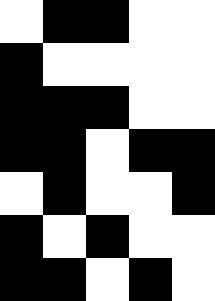[["white", "black", "black", "white", "white"], ["black", "white", "white", "white", "white"], ["black", "black", "black", "white", "white"], ["black", "black", "white", "black", "black"], ["white", "black", "white", "white", "black"], ["black", "white", "black", "white", "white"], ["black", "black", "white", "black", "white"]]